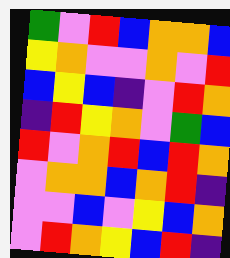[["green", "violet", "red", "blue", "orange", "orange", "blue"], ["yellow", "orange", "violet", "violet", "orange", "violet", "red"], ["blue", "yellow", "blue", "indigo", "violet", "red", "orange"], ["indigo", "red", "yellow", "orange", "violet", "green", "blue"], ["red", "violet", "orange", "red", "blue", "red", "orange"], ["violet", "orange", "orange", "blue", "orange", "red", "indigo"], ["violet", "violet", "blue", "violet", "yellow", "blue", "orange"], ["violet", "red", "orange", "yellow", "blue", "red", "indigo"]]